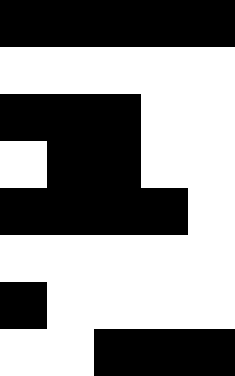[["black", "black", "black", "black", "black"], ["white", "white", "white", "white", "white"], ["black", "black", "black", "white", "white"], ["white", "black", "black", "white", "white"], ["black", "black", "black", "black", "white"], ["white", "white", "white", "white", "white"], ["black", "white", "white", "white", "white"], ["white", "white", "black", "black", "black"]]